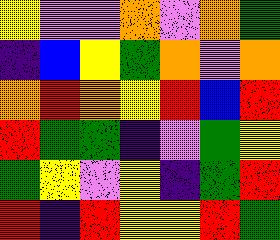[["yellow", "violet", "violet", "orange", "violet", "orange", "green"], ["indigo", "blue", "yellow", "green", "orange", "violet", "orange"], ["orange", "red", "orange", "yellow", "red", "blue", "red"], ["red", "green", "green", "indigo", "violet", "green", "yellow"], ["green", "yellow", "violet", "yellow", "indigo", "green", "red"], ["red", "indigo", "red", "yellow", "yellow", "red", "green"]]